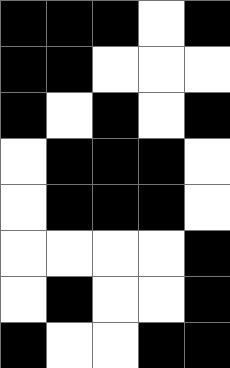[["black", "black", "black", "white", "black"], ["black", "black", "white", "white", "white"], ["black", "white", "black", "white", "black"], ["white", "black", "black", "black", "white"], ["white", "black", "black", "black", "white"], ["white", "white", "white", "white", "black"], ["white", "black", "white", "white", "black"], ["black", "white", "white", "black", "black"]]